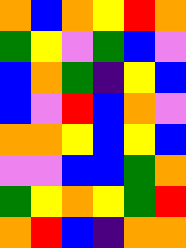[["orange", "blue", "orange", "yellow", "red", "orange"], ["green", "yellow", "violet", "green", "blue", "violet"], ["blue", "orange", "green", "indigo", "yellow", "blue"], ["blue", "violet", "red", "blue", "orange", "violet"], ["orange", "orange", "yellow", "blue", "yellow", "blue"], ["violet", "violet", "blue", "blue", "green", "orange"], ["green", "yellow", "orange", "yellow", "green", "red"], ["orange", "red", "blue", "indigo", "orange", "orange"]]